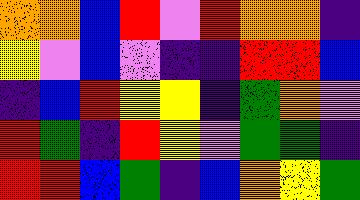[["orange", "orange", "blue", "red", "violet", "red", "orange", "orange", "indigo"], ["yellow", "violet", "blue", "violet", "indigo", "indigo", "red", "red", "blue"], ["indigo", "blue", "red", "yellow", "yellow", "indigo", "green", "orange", "violet"], ["red", "green", "indigo", "red", "yellow", "violet", "green", "green", "indigo"], ["red", "red", "blue", "green", "indigo", "blue", "orange", "yellow", "green"]]